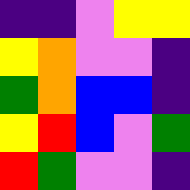[["indigo", "indigo", "violet", "yellow", "yellow"], ["yellow", "orange", "violet", "violet", "indigo"], ["green", "orange", "blue", "blue", "indigo"], ["yellow", "red", "blue", "violet", "green"], ["red", "green", "violet", "violet", "indigo"]]